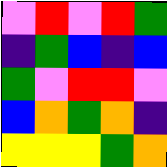[["violet", "red", "violet", "red", "green"], ["indigo", "green", "blue", "indigo", "blue"], ["green", "violet", "red", "red", "violet"], ["blue", "orange", "green", "orange", "indigo"], ["yellow", "yellow", "yellow", "green", "orange"]]